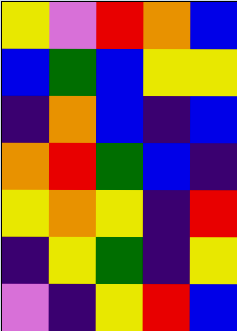[["yellow", "violet", "red", "orange", "blue"], ["blue", "green", "blue", "yellow", "yellow"], ["indigo", "orange", "blue", "indigo", "blue"], ["orange", "red", "green", "blue", "indigo"], ["yellow", "orange", "yellow", "indigo", "red"], ["indigo", "yellow", "green", "indigo", "yellow"], ["violet", "indigo", "yellow", "red", "blue"]]